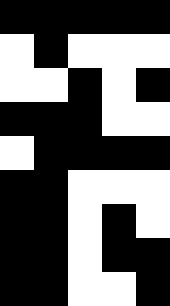[["black", "black", "black", "black", "black"], ["white", "black", "white", "white", "white"], ["white", "white", "black", "white", "black"], ["black", "black", "black", "white", "white"], ["white", "black", "black", "black", "black"], ["black", "black", "white", "white", "white"], ["black", "black", "white", "black", "white"], ["black", "black", "white", "black", "black"], ["black", "black", "white", "white", "black"]]